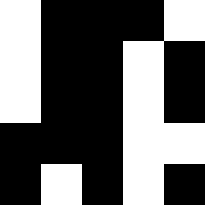[["white", "black", "black", "black", "white"], ["white", "black", "black", "white", "black"], ["white", "black", "black", "white", "black"], ["black", "black", "black", "white", "white"], ["black", "white", "black", "white", "black"]]